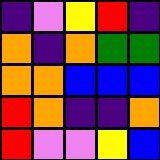[["indigo", "violet", "yellow", "red", "indigo"], ["orange", "indigo", "orange", "green", "green"], ["orange", "orange", "blue", "blue", "blue"], ["red", "orange", "indigo", "indigo", "orange"], ["red", "violet", "violet", "yellow", "blue"]]